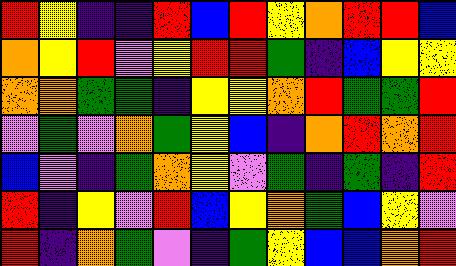[["red", "yellow", "indigo", "indigo", "red", "blue", "red", "yellow", "orange", "red", "red", "blue"], ["orange", "yellow", "red", "violet", "yellow", "red", "red", "green", "indigo", "blue", "yellow", "yellow"], ["orange", "orange", "green", "green", "indigo", "yellow", "yellow", "orange", "red", "green", "green", "red"], ["violet", "green", "violet", "orange", "green", "yellow", "blue", "indigo", "orange", "red", "orange", "red"], ["blue", "violet", "indigo", "green", "orange", "yellow", "violet", "green", "indigo", "green", "indigo", "red"], ["red", "indigo", "yellow", "violet", "red", "blue", "yellow", "orange", "green", "blue", "yellow", "violet"], ["red", "indigo", "orange", "green", "violet", "indigo", "green", "yellow", "blue", "blue", "orange", "red"]]